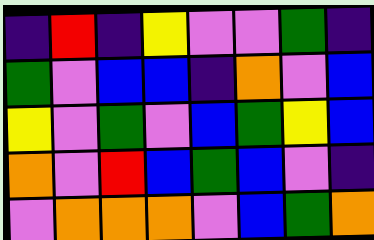[["indigo", "red", "indigo", "yellow", "violet", "violet", "green", "indigo"], ["green", "violet", "blue", "blue", "indigo", "orange", "violet", "blue"], ["yellow", "violet", "green", "violet", "blue", "green", "yellow", "blue"], ["orange", "violet", "red", "blue", "green", "blue", "violet", "indigo"], ["violet", "orange", "orange", "orange", "violet", "blue", "green", "orange"]]